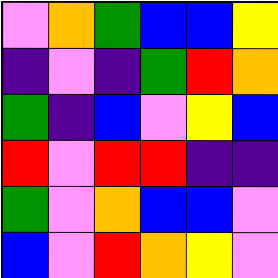[["violet", "orange", "green", "blue", "blue", "yellow"], ["indigo", "violet", "indigo", "green", "red", "orange"], ["green", "indigo", "blue", "violet", "yellow", "blue"], ["red", "violet", "red", "red", "indigo", "indigo"], ["green", "violet", "orange", "blue", "blue", "violet"], ["blue", "violet", "red", "orange", "yellow", "violet"]]